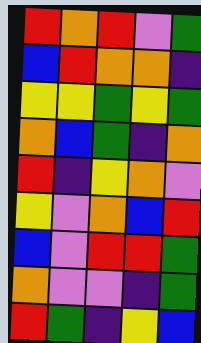[["red", "orange", "red", "violet", "green"], ["blue", "red", "orange", "orange", "indigo"], ["yellow", "yellow", "green", "yellow", "green"], ["orange", "blue", "green", "indigo", "orange"], ["red", "indigo", "yellow", "orange", "violet"], ["yellow", "violet", "orange", "blue", "red"], ["blue", "violet", "red", "red", "green"], ["orange", "violet", "violet", "indigo", "green"], ["red", "green", "indigo", "yellow", "blue"]]